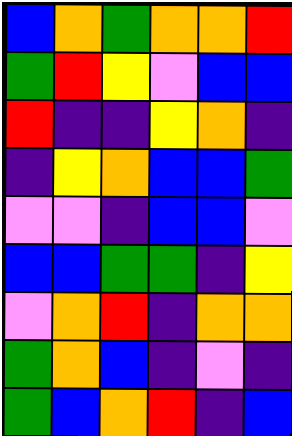[["blue", "orange", "green", "orange", "orange", "red"], ["green", "red", "yellow", "violet", "blue", "blue"], ["red", "indigo", "indigo", "yellow", "orange", "indigo"], ["indigo", "yellow", "orange", "blue", "blue", "green"], ["violet", "violet", "indigo", "blue", "blue", "violet"], ["blue", "blue", "green", "green", "indigo", "yellow"], ["violet", "orange", "red", "indigo", "orange", "orange"], ["green", "orange", "blue", "indigo", "violet", "indigo"], ["green", "blue", "orange", "red", "indigo", "blue"]]